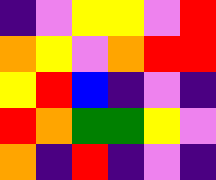[["indigo", "violet", "yellow", "yellow", "violet", "red"], ["orange", "yellow", "violet", "orange", "red", "red"], ["yellow", "red", "blue", "indigo", "violet", "indigo"], ["red", "orange", "green", "green", "yellow", "violet"], ["orange", "indigo", "red", "indigo", "violet", "indigo"]]